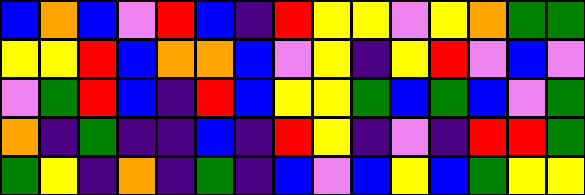[["blue", "orange", "blue", "violet", "red", "blue", "indigo", "red", "yellow", "yellow", "violet", "yellow", "orange", "green", "green"], ["yellow", "yellow", "red", "blue", "orange", "orange", "blue", "violet", "yellow", "indigo", "yellow", "red", "violet", "blue", "violet"], ["violet", "green", "red", "blue", "indigo", "red", "blue", "yellow", "yellow", "green", "blue", "green", "blue", "violet", "green"], ["orange", "indigo", "green", "indigo", "indigo", "blue", "indigo", "red", "yellow", "indigo", "violet", "indigo", "red", "red", "green"], ["green", "yellow", "indigo", "orange", "indigo", "green", "indigo", "blue", "violet", "blue", "yellow", "blue", "green", "yellow", "yellow"]]